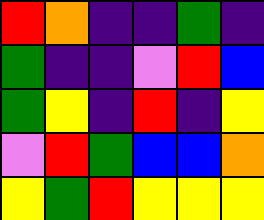[["red", "orange", "indigo", "indigo", "green", "indigo"], ["green", "indigo", "indigo", "violet", "red", "blue"], ["green", "yellow", "indigo", "red", "indigo", "yellow"], ["violet", "red", "green", "blue", "blue", "orange"], ["yellow", "green", "red", "yellow", "yellow", "yellow"]]